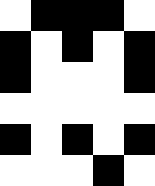[["white", "black", "black", "black", "white"], ["black", "white", "black", "white", "black"], ["black", "white", "white", "white", "black"], ["white", "white", "white", "white", "white"], ["black", "white", "black", "white", "black"], ["white", "white", "white", "black", "white"]]